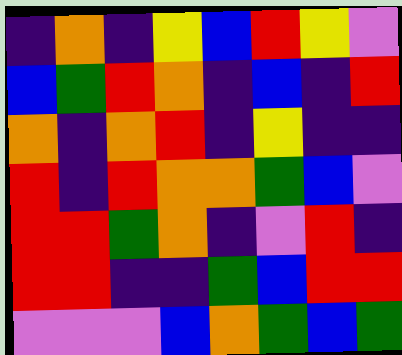[["indigo", "orange", "indigo", "yellow", "blue", "red", "yellow", "violet"], ["blue", "green", "red", "orange", "indigo", "blue", "indigo", "red"], ["orange", "indigo", "orange", "red", "indigo", "yellow", "indigo", "indigo"], ["red", "indigo", "red", "orange", "orange", "green", "blue", "violet"], ["red", "red", "green", "orange", "indigo", "violet", "red", "indigo"], ["red", "red", "indigo", "indigo", "green", "blue", "red", "red"], ["violet", "violet", "violet", "blue", "orange", "green", "blue", "green"]]